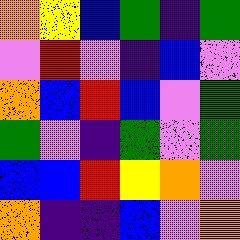[["orange", "yellow", "blue", "green", "indigo", "green"], ["violet", "red", "violet", "indigo", "blue", "violet"], ["orange", "blue", "red", "blue", "violet", "green"], ["green", "violet", "indigo", "green", "violet", "green"], ["blue", "blue", "red", "yellow", "orange", "violet"], ["orange", "indigo", "indigo", "blue", "violet", "orange"]]